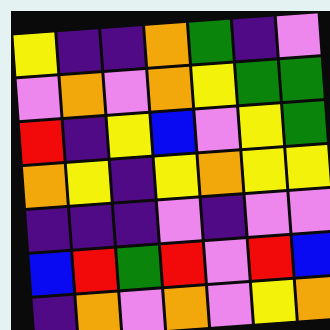[["yellow", "indigo", "indigo", "orange", "green", "indigo", "violet"], ["violet", "orange", "violet", "orange", "yellow", "green", "green"], ["red", "indigo", "yellow", "blue", "violet", "yellow", "green"], ["orange", "yellow", "indigo", "yellow", "orange", "yellow", "yellow"], ["indigo", "indigo", "indigo", "violet", "indigo", "violet", "violet"], ["blue", "red", "green", "red", "violet", "red", "blue"], ["indigo", "orange", "violet", "orange", "violet", "yellow", "orange"]]